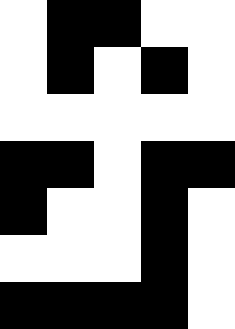[["white", "black", "black", "white", "white"], ["white", "black", "white", "black", "white"], ["white", "white", "white", "white", "white"], ["black", "black", "white", "black", "black"], ["black", "white", "white", "black", "white"], ["white", "white", "white", "black", "white"], ["black", "black", "black", "black", "white"]]